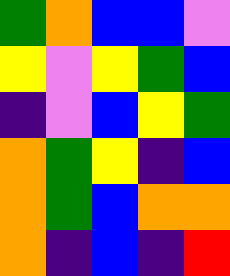[["green", "orange", "blue", "blue", "violet"], ["yellow", "violet", "yellow", "green", "blue"], ["indigo", "violet", "blue", "yellow", "green"], ["orange", "green", "yellow", "indigo", "blue"], ["orange", "green", "blue", "orange", "orange"], ["orange", "indigo", "blue", "indigo", "red"]]